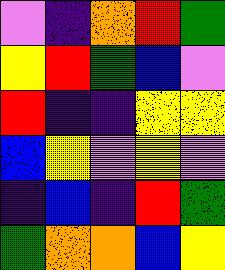[["violet", "indigo", "orange", "red", "green"], ["yellow", "red", "green", "blue", "violet"], ["red", "indigo", "indigo", "yellow", "yellow"], ["blue", "yellow", "violet", "yellow", "violet"], ["indigo", "blue", "indigo", "red", "green"], ["green", "orange", "orange", "blue", "yellow"]]